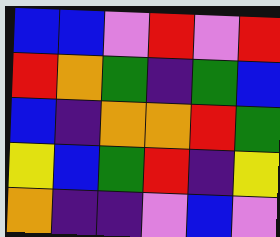[["blue", "blue", "violet", "red", "violet", "red"], ["red", "orange", "green", "indigo", "green", "blue"], ["blue", "indigo", "orange", "orange", "red", "green"], ["yellow", "blue", "green", "red", "indigo", "yellow"], ["orange", "indigo", "indigo", "violet", "blue", "violet"]]